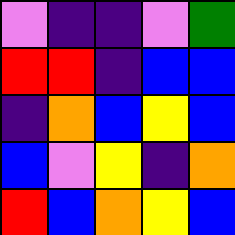[["violet", "indigo", "indigo", "violet", "green"], ["red", "red", "indigo", "blue", "blue"], ["indigo", "orange", "blue", "yellow", "blue"], ["blue", "violet", "yellow", "indigo", "orange"], ["red", "blue", "orange", "yellow", "blue"]]